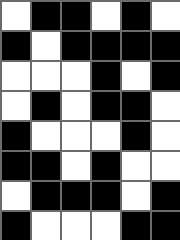[["white", "black", "black", "white", "black", "white"], ["black", "white", "black", "black", "black", "black"], ["white", "white", "white", "black", "white", "black"], ["white", "black", "white", "black", "black", "white"], ["black", "white", "white", "white", "black", "white"], ["black", "black", "white", "black", "white", "white"], ["white", "black", "black", "black", "white", "black"], ["black", "white", "white", "white", "black", "black"]]